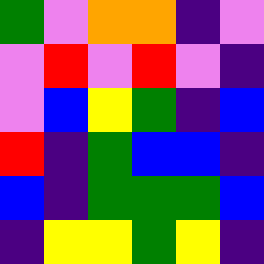[["green", "violet", "orange", "orange", "indigo", "violet"], ["violet", "red", "violet", "red", "violet", "indigo"], ["violet", "blue", "yellow", "green", "indigo", "blue"], ["red", "indigo", "green", "blue", "blue", "indigo"], ["blue", "indigo", "green", "green", "green", "blue"], ["indigo", "yellow", "yellow", "green", "yellow", "indigo"]]